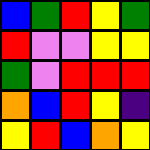[["blue", "green", "red", "yellow", "green"], ["red", "violet", "violet", "yellow", "yellow"], ["green", "violet", "red", "red", "red"], ["orange", "blue", "red", "yellow", "indigo"], ["yellow", "red", "blue", "orange", "yellow"]]